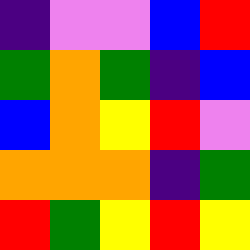[["indigo", "violet", "violet", "blue", "red"], ["green", "orange", "green", "indigo", "blue"], ["blue", "orange", "yellow", "red", "violet"], ["orange", "orange", "orange", "indigo", "green"], ["red", "green", "yellow", "red", "yellow"]]